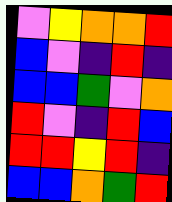[["violet", "yellow", "orange", "orange", "red"], ["blue", "violet", "indigo", "red", "indigo"], ["blue", "blue", "green", "violet", "orange"], ["red", "violet", "indigo", "red", "blue"], ["red", "red", "yellow", "red", "indigo"], ["blue", "blue", "orange", "green", "red"]]